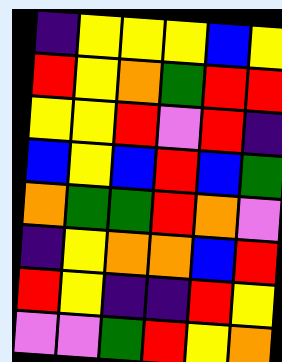[["indigo", "yellow", "yellow", "yellow", "blue", "yellow"], ["red", "yellow", "orange", "green", "red", "red"], ["yellow", "yellow", "red", "violet", "red", "indigo"], ["blue", "yellow", "blue", "red", "blue", "green"], ["orange", "green", "green", "red", "orange", "violet"], ["indigo", "yellow", "orange", "orange", "blue", "red"], ["red", "yellow", "indigo", "indigo", "red", "yellow"], ["violet", "violet", "green", "red", "yellow", "orange"]]